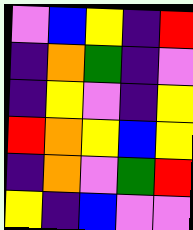[["violet", "blue", "yellow", "indigo", "red"], ["indigo", "orange", "green", "indigo", "violet"], ["indigo", "yellow", "violet", "indigo", "yellow"], ["red", "orange", "yellow", "blue", "yellow"], ["indigo", "orange", "violet", "green", "red"], ["yellow", "indigo", "blue", "violet", "violet"]]